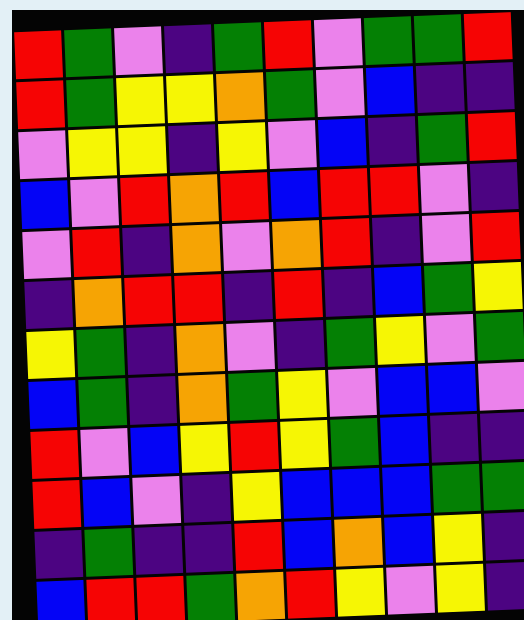[["red", "green", "violet", "indigo", "green", "red", "violet", "green", "green", "red"], ["red", "green", "yellow", "yellow", "orange", "green", "violet", "blue", "indigo", "indigo"], ["violet", "yellow", "yellow", "indigo", "yellow", "violet", "blue", "indigo", "green", "red"], ["blue", "violet", "red", "orange", "red", "blue", "red", "red", "violet", "indigo"], ["violet", "red", "indigo", "orange", "violet", "orange", "red", "indigo", "violet", "red"], ["indigo", "orange", "red", "red", "indigo", "red", "indigo", "blue", "green", "yellow"], ["yellow", "green", "indigo", "orange", "violet", "indigo", "green", "yellow", "violet", "green"], ["blue", "green", "indigo", "orange", "green", "yellow", "violet", "blue", "blue", "violet"], ["red", "violet", "blue", "yellow", "red", "yellow", "green", "blue", "indigo", "indigo"], ["red", "blue", "violet", "indigo", "yellow", "blue", "blue", "blue", "green", "green"], ["indigo", "green", "indigo", "indigo", "red", "blue", "orange", "blue", "yellow", "indigo"], ["blue", "red", "red", "green", "orange", "red", "yellow", "violet", "yellow", "indigo"]]